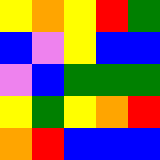[["yellow", "orange", "yellow", "red", "green"], ["blue", "violet", "yellow", "blue", "blue"], ["violet", "blue", "green", "green", "green"], ["yellow", "green", "yellow", "orange", "red"], ["orange", "red", "blue", "blue", "blue"]]